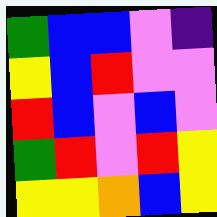[["green", "blue", "blue", "violet", "indigo"], ["yellow", "blue", "red", "violet", "violet"], ["red", "blue", "violet", "blue", "violet"], ["green", "red", "violet", "red", "yellow"], ["yellow", "yellow", "orange", "blue", "yellow"]]